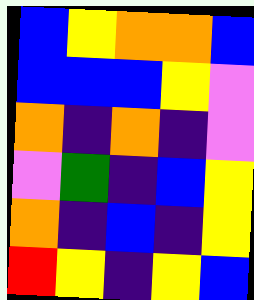[["blue", "yellow", "orange", "orange", "blue"], ["blue", "blue", "blue", "yellow", "violet"], ["orange", "indigo", "orange", "indigo", "violet"], ["violet", "green", "indigo", "blue", "yellow"], ["orange", "indigo", "blue", "indigo", "yellow"], ["red", "yellow", "indigo", "yellow", "blue"]]